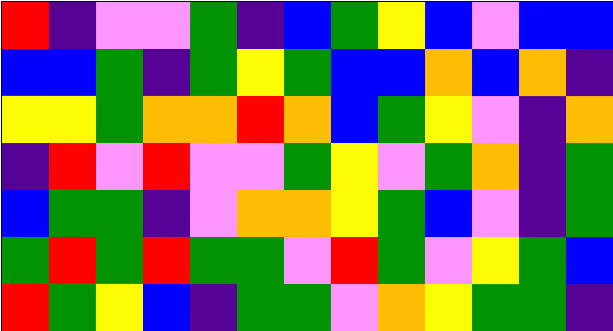[["red", "indigo", "violet", "violet", "green", "indigo", "blue", "green", "yellow", "blue", "violet", "blue", "blue"], ["blue", "blue", "green", "indigo", "green", "yellow", "green", "blue", "blue", "orange", "blue", "orange", "indigo"], ["yellow", "yellow", "green", "orange", "orange", "red", "orange", "blue", "green", "yellow", "violet", "indigo", "orange"], ["indigo", "red", "violet", "red", "violet", "violet", "green", "yellow", "violet", "green", "orange", "indigo", "green"], ["blue", "green", "green", "indigo", "violet", "orange", "orange", "yellow", "green", "blue", "violet", "indigo", "green"], ["green", "red", "green", "red", "green", "green", "violet", "red", "green", "violet", "yellow", "green", "blue"], ["red", "green", "yellow", "blue", "indigo", "green", "green", "violet", "orange", "yellow", "green", "green", "indigo"]]